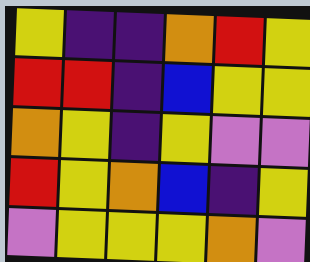[["yellow", "indigo", "indigo", "orange", "red", "yellow"], ["red", "red", "indigo", "blue", "yellow", "yellow"], ["orange", "yellow", "indigo", "yellow", "violet", "violet"], ["red", "yellow", "orange", "blue", "indigo", "yellow"], ["violet", "yellow", "yellow", "yellow", "orange", "violet"]]